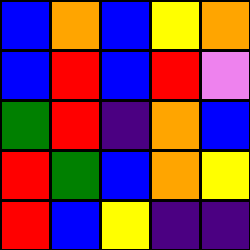[["blue", "orange", "blue", "yellow", "orange"], ["blue", "red", "blue", "red", "violet"], ["green", "red", "indigo", "orange", "blue"], ["red", "green", "blue", "orange", "yellow"], ["red", "blue", "yellow", "indigo", "indigo"]]